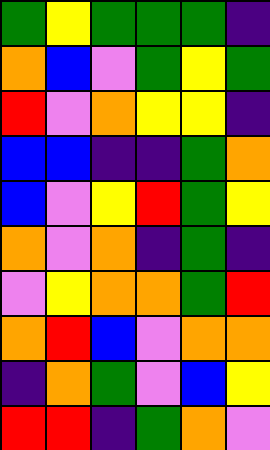[["green", "yellow", "green", "green", "green", "indigo"], ["orange", "blue", "violet", "green", "yellow", "green"], ["red", "violet", "orange", "yellow", "yellow", "indigo"], ["blue", "blue", "indigo", "indigo", "green", "orange"], ["blue", "violet", "yellow", "red", "green", "yellow"], ["orange", "violet", "orange", "indigo", "green", "indigo"], ["violet", "yellow", "orange", "orange", "green", "red"], ["orange", "red", "blue", "violet", "orange", "orange"], ["indigo", "orange", "green", "violet", "blue", "yellow"], ["red", "red", "indigo", "green", "orange", "violet"]]